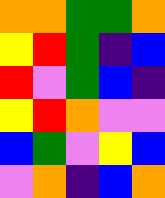[["orange", "orange", "green", "green", "orange"], ["yellow", "red", "green", "indigo", "blue"], ["red", "violet", "green", "blue", "indigo"], ["yellow", "red", "orange", "violet", "violet"], ["blue", "green", "violet", "yellow", "blue"], ["violet", "orange", "indigo", "blue", "orange"]]